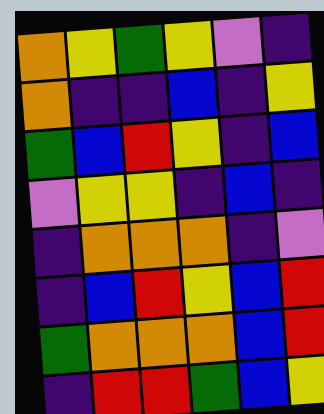[["orange", "yellow", "green", "yellow", "violet", "indigo"], ["orange", "indigo", "indigo", "blue", "indigo", "yellow"], ["green", "blue", "red", "yellow", "indigo", "blue"], ["violet", "yellow", "yellow", "indigo", "blue", "indigo"], ["indigo", "orange", "orange", "orange", "indigo", "violet"], ["indigo", "blue", "red", "yellow", "blue", "red"], ["green", "orange", "orange", "orange", "blue", "red"], ["indigo", "red", "red", "green", "blue", "yellow"]]